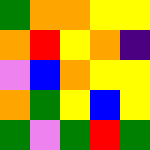[["green", "orange", "orange", "yellow", "yellow"], ["orange", "red", "yellow", "orange", "indigo"], ["violet", "blue", "orange", "yellow", "yellow"], ["orange", "green", "yellow", "blue", "yellow"], ["green", "violet", "green", "red", "green"]]